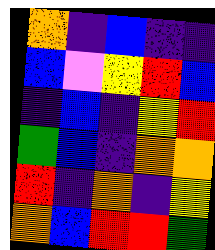[["orange", "indigo", "blue", "indigo", "indigo"], ["blue", "violet", "yellow", "red", "blue"], ["indigo", "blue", "indigo", "yellow", "red"], ["green", "blue", "indigo", "orange", "orange"], ["red", "indigo", "orange", "indigo", "yellow"], ["orange", "blue", "red", "red", "green"]]